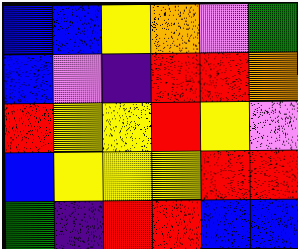[["blue", "blue", "yellow", "orange", "violet", "green"], ["blue", "violet", "indigo", "red", "red", "orange"], ["red", "yellow", "yellow", "red", "yellow", "violet"], ["blue", "yellow", "yellow", "yellow", "red", "red"], ["green", "indigo", "red", "red", "blue", "blue"]]